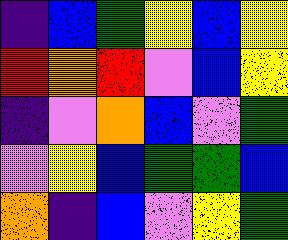[["indigo", "blue", "green", "yellow", "blue", "yellow"], ["red", "orange", "red", "violet", "blue", "yellow"], ["indigo", "violet", "orange", "blue", "violet", "green"], ["violet", "yellow", "blue", "green", "green", "blue"], ["orange", "indigo", "blue", "violet", "yellow", "green"]]